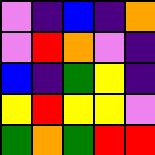[["violet", "indigo", "blue", "indigo", "orange"], ["violet", "red", "orange", "violet", "indigo"], ["blue", "indigo", "green", "yellow", "indigo"], ["yellow", "red", "yellow", "yellow", "violet"], ["green", "orange", "green", "red", "red"]]